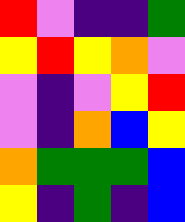[["red", "violet", "indigo", "indigo", "green"], ["yellow", "red", "yellow", "orange", "violet"], ["violet", "indigo", "violet", "yellow", "red"], ["violet", "indigo", "orange", "blue", "yellow"], ["orange", "green", "green", "green", "blue"], ["yellow", "indigo", "green", "indigo", "blue"]]